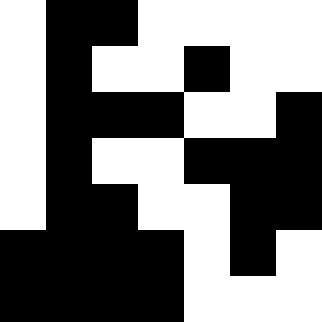[["white", "black", "black", "white", "white", "white", "white"], ["white", "black", "white", "white", "black", "white", "white"], ["white", "black", "black", "black", "white", "white", "black"], ["white", "black", "white", "white", "black", "black", "black"], ["white", "black", "black", "white", "white", "black", "black"], ["black", "black", "black", "black", "white", "black", "white"], ["black", "black", "black", "black", "white", "white", "white"]]